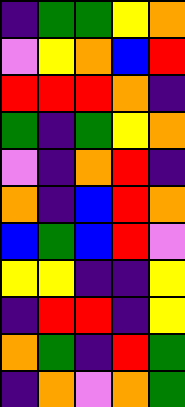[["indigo", "green", "green", "yellow", "orange"], ["violet", "yellow", "orange", "blue", "red"], ["red", "red", "red", "orange", "indigo"], ["green", "indigo", "green", "yellow", "orange"], ["violet", "indigo", "orange", "red", "indigo"], ["orange", "indigo", "blue", "red", "orange"], ["blue", "green", "blue", "red", "violet"], ["yellow", "yellow", "indigo", "indigo", "yellow"], ["indigo", "red", "red", "indigo", "yellow"], ["orange", "green", "indigo", "red", "green"], ["indigo", "orange", "violet", "orange", "green"]]